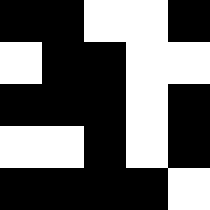[["black", "black", "white", "white", "black"], ["white", "black", "black", "white", "white"], ["black", "black", "black", "white", "black"], ["white", "white", "black", "white", "black"], ["black", "black", "black", "black", "white"]]